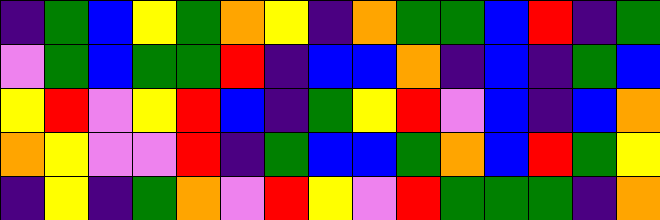[["indigo", "green", "blue", "yellow", "green", "orange", "yellow", "indigo", "orange", "green", "green", "blue", "red", "indigo", "green"], ["violet", "green", "blue", "green", "green", "red", "indigo", "blue", "blue", "orange", "indigo", "blue", "indigo", "green", "blue"], ["yellow", "red", "violet", "yellow", "red", "blue", "indigo", "green", "yellow", "red", "violet", "blue", "indigo", "blue", "orange"], ["orange", "yellow", "violet", "violet", "red", "indigo", "green", "blue", "blue", "green", "orange", "blue", "red", "green", "yellow"], ["indigo", "yellow", "indigo", "green", "orange", "violet", "red", "yellow", "violet", "red", "green", "green", "green", "indigo", "orange"]]